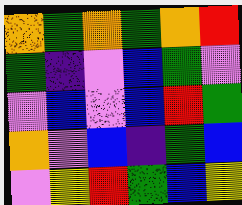[["orange", "green", "orange", "green", "orange", "red"], ["green", "indigo", "violet", "blue", "green", "violet"], ["violet", "blue", "violet", "blue", "red", "green"], ["orange", "violet", "blue", "indigo", "green", "blue"], ["violet", "yellow", "red", "green", "blue", "yellow"]]